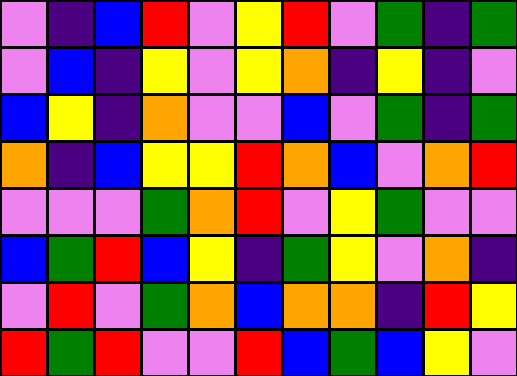[["violet", "indigo", "blue", "red", "violet", "yellow", "red", "violet", "green", "indigo", "green"], ["violet", "blue", "indigo", "yellow", "violet", "yellow", "orange", "indigo", "yellow", "indigo", "violet"], ["blue", "yellow", "indigo", "orange", "violet", "violet", "blue", "violet", "green", "indigo", "green"], ["orange", "indigo", "blue", "yellow", "yellow", "red", "orange", "blue", "violet", "orange", "red"], ["violet", "violet", "violet", "green", "orange", "red", "violet", "yellow", "green", "violet", "violet"], ["blue", "green", "red", "blue", "yellow", "indigo", "green", "yellow", "violet", "orange", "indigo"], ["violet", "red", "violet", "green", "orange", "blue", "orange", "orange", "indigo", "red", "yellow"], ["red", "green", "red", "violet", "violet", "red", "blue", "green", "blue", "yellow", "violet"]]